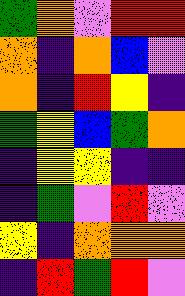[["green", "orange", "violet", "red", "red"], ["orange", "indigo", "orange", "blue", "violet"], ["orange", "indigo", "red", "yellow", "indigo"], ["green", "yellow", "blue", "green", "orange"], ["indigo", "yellow", "yellow", "indigo", "indigo"], ["indigo", "green", "violet", "red", "violet"], ["yellow", "indigo", "orange", "orange", "orange"], ["indigo", "red", "green", "red", "violet"]]